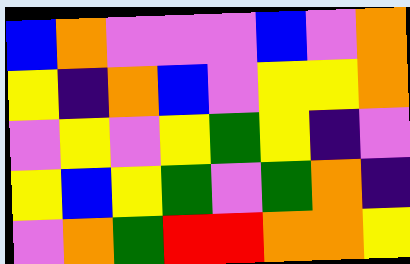[["blue", "orange", "violet", "violet", "violet", "blue", "violet", "orange"], ["yellow", "indigo", "orange", "blue", "violet", "yellow", "yellow", "orange"], ["violet", "yellow", "violet", "yellow", "green", "yellow", "indigo", "violet"], ["yellow", "blue", "yellow", "green", "violet", "green", "orange", "indigo"], ["violet", "orange", "green", "red", "red", "orange", "orange", "yellow"]]